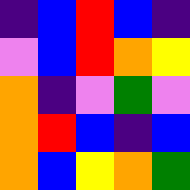[["indigo", "blue", "red", "blue", "indigo"], ["violet", "blue", "red", "orange", "yellow"], ["orange", "indigo", "violet", "green", "violet"], ["orange", "red", "blue", "indigo", "blue"], ["orange", "blue", "yellow", "orange", "green"]]